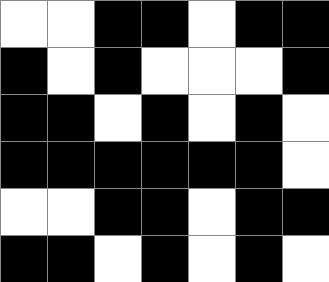[["white", "white", "black", "black", "white", "black", "black"], ["black", "white", "black", "white", "white", "white", "black"], ["black", "black", "white", "black", "white", "black", "white"], ["black", "black", "black", "black", "black", "black", "white"], ["white", "white", "black", "black", "white", "black", "black"], ["black", "black", "white", "black", "white", "black", "white"]]